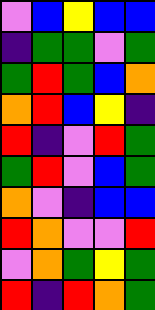[["violet", "blue", "yellow", "blue", "blue"], ["indigo", "green", "green", "violet", "green"], ["green", "red", "green", "blue", "orange"], ["orange", "red", "blue", "yellow", "indigo"], ["red", "indigo", "violet", "red", "green"], ["green", "red", "violet", "blue", "green"], ["orange", "violet", "indigo", "blue", "blue"], ["red", "orange", "violet", "violet", "red"], ["violet", "orange", "green", "yellow", "green"], ["red", "indigo", "red", "orange", "green"]]